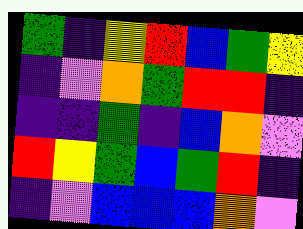[["green", "indigo", "yellow", "red", "blue", "green", "yellow"], ["indigo", "violet", "orange", "green", "red", "red", "indigo"], ["indigo", "indigo", "green", "indigo", "blue", "orange", "violet"], ["red", "yellow", "green", "blue", "green", "red", "indigo"], ["indigo", "violet", "blue", "blue", "blue", "orange", "violet"]]